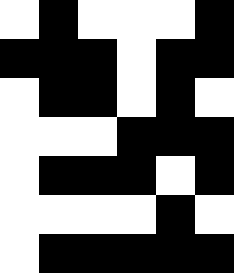[["white", "black", "white", "white", "white", "black"], ["black", "black", "black", "white", "black", "black"], ["white", "black", "black", "white", "black", "white"], ["white", "white", "white", "black", "black", "black"], ["white", "black", "black", "black", "white", "black"], ["white", "white", "white", "white", "black", "white"], ["white", "black", "black", "black", "black", "black"]]